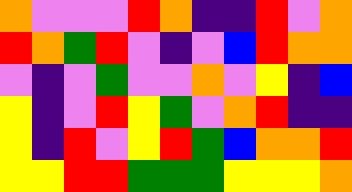[["orange", "violet", "violet", "violet", "red", "orange", "indigo", "indigo", "red", "violet", "orange"], ["red", "orange", "green", "red", "violet", "indigo", "violet", "blue", "red", "orange", "orange"], ["violet", "indigo", "violet", "green", "violet", "violet", "orange", "violet", "yellow", "indigo", "blue"], ["yellow", "indigo", "violet", "red", "yellow", "green", "violet", "orange", "red", "indigo", "indigo"], ["yellow", "indigo", "red", "violet", "yellow", "red", "green", "blue", "orange", "orange", "red"], ["yellow", "yellow", "red", "red", "green", "green", "green", "yellow", "yellow", "yellow", "orange"]]